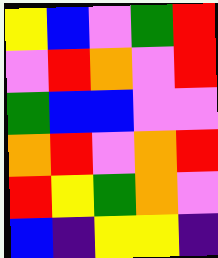[["yellow", "blue", "violet", "green", "red"], ["violet", "red", "orange", "violet", "red"], ["green", "blue", "blue", "violet", "violet"], ["orange", "red", "violet", "orange", "red"], ["red", "yellow", "green", "orange", "violet"], ["blue", "indigo", "yellow", "yellow", "indigo"]]